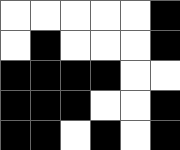[["white", "white", "white", "white", "white", "black"], ["white", "black", "white", "white", "white", "black"], ["black", "black", "black", "black", "white", "white"], ["black", "black", "black", "white", "white", "black"], ["black", "black", "white", "black", "white", "black"]]